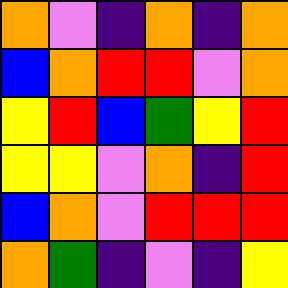[["orange", "violet", "indigo", "orange", "indigo", "orange"], ["blue", "orange", "red", "red", "violet", "orange"], ["yellow", "red", "blue", "green", "yellow", "red"], ["yellow", "yellow", "violet", "orange", "indigo", "red"], ["blue", "orange", "violet", "red", "red", "red"], ["orange", "green", "indigo", "violet", "indigo", "yellow"]]